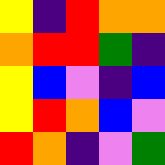[["yellow", "indigo", "red", "orange", "orange"], ["orange", "red", "red", "green", "indigo"], ["yellow", "blue", "violet", "indigo", "blue"], ["yellow", "red", "orange", "blue", "violet"], ["red", "orange", "indigo", "violet", "green"]]